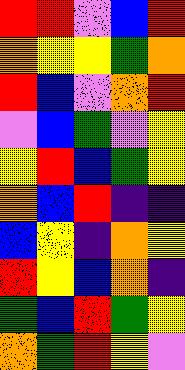[["red", "red", "violet", "blue", "red"], ["orange", "yellow", "yellow", "green", "orange"], ["red", "blue", "violet", "orange", "red"], ["violet", "blue", "green", "violet", "yellow"], ["yellow", "red", "blue", "green", "yellow"], ["orange", "blue", "red", "indigo", "indigo"], ["blue", "yellow", "indigo", "orange", "yellow"], ["red", "yellow", "blue", "orange", "indigo"], ["green", "blue", "red", "green", "yellow"], ["orange", "green", "red", "yellow", "violet"]]